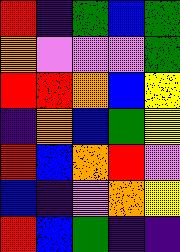[["red", "indigo", "green", "blue", "green"], ["orange", "violet", "violet", "violet", "green"], ["red", "red", "orange", "blue", "yellow"], ["indigo", "orange", "blue", "green", "yellow"], ["red", "blue", "orange", "red", "violet"], ["blue", "indigo", "violet", "orange", "yellow"], ["red", "blue", "green", "indigo", "indigo"]]